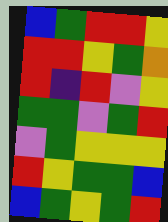[["blue", "green", "red", "red", "yellow"], ["red", "red", "yellow", "green", "orange"], ["red", "indigo", "red", "violet", "yellow"], ["green", "green", "violet", "green", "red"], ["violet", "green", "yellow", "yellow", "yellow"], ["red", "yellow", "green", "green", "blue"], ["blue", "green", "yellow", "green", "red"]]